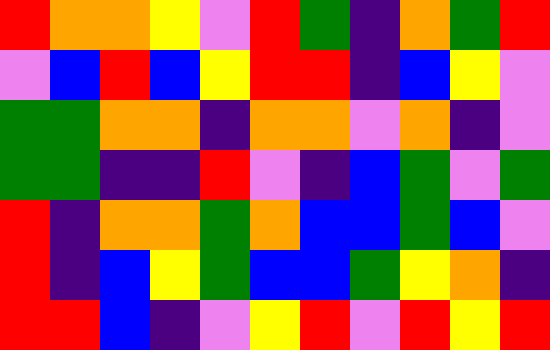[["red", "orange", "orange", "yellow", "violet", "red", "green", "indigo", "orange", "green", "red"], ["violet", "blue", "red", "blue", "yellow", "red", "red", "indigo", "blue", "yellow", "violet"], ["green", "green", "orange", "orange", "indigo", "orange", "orange", "violet", "orange", "indigo", "violet"], ["green", "green", "indigo", "indigo", "red", "violet", "indigo", "blue", "green", "violet", "green"], ["red", "indigo", "orange", "orange", "green", "orange", "blue", "blue", "green", "blue", "violet"], ["red", "indigo", "blue", "yellow", "green", "blue", "blue", "green", "yellow", "orange", "indigo"], ["red", "red", "blue", "indigo", "violet", "yellow", "red", "violet", "red", "yellow", "red"]]